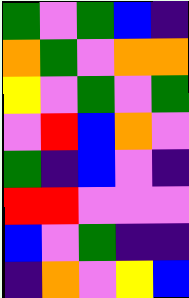[["green", "violet", "green", "blue", "indigo"], ["orange", "green", "violet", "orange", "orange"], ["yellow", "violet", "green", "violet", "green"], ["violet", "red", "blue", "orange", "violet"], ["green", "indigo", "blue", "violet", "indigo"], ["red", "red", "violet", "violet", "violet"], ["blue", "violet", "green", "indigo", "indigo"], ["indigo", "orange", "violet", "yellow", "blue"]]